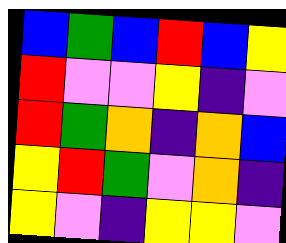[["blue", "green", "blue", "red", "blue", "yellow"], ["red", "violet", "violet", "yellow", "indigo", "violet"], ["red", "green", "orange", "indigo", "orange", "blue"], ["yellow", "red", "green", "violet", "orange", "indigo"], ["yellow", "violet", "indigo", "yellow", "yellow", "violet"]]